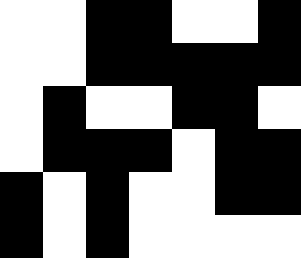[["white", "white", "black", "black", "white", "white", "black"], ["white", "white", "black", "black", "black", "black", "black"], ["white", "black", "white", "white", "black", "black", "white"], ["white", "black", "black", "black", "white", "black", "black"], ["black", "white", "black", "white", "white", "black", "black"], ["black", "white", "black", "white", "white", "white", "white"]]